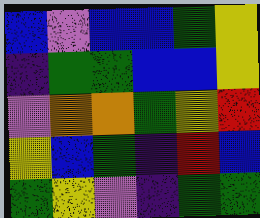[["blue", "violet", "blue", "blue", "green", "yellow"], ["indigo", "green", "green", "blue", "blue", "yellow"], ["violet", "orange", "orange", "green", "yellow", "red"], ["yellow", "blue", "green", "indigo", "red", "blue"], ["green", "yellow", "violet", "indigo", "green", "green"]]